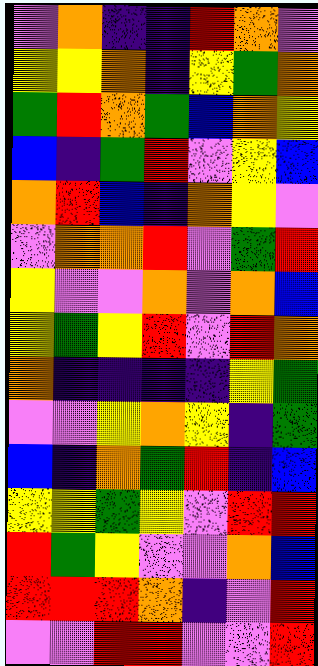[["violet", "orange", "indigo", "indigo", "red", "orange", "violet"], ["yellow", "yellow", "orange", "indigo", "yellow", "green", "orange"], ["green", "red", "orange", "green", "blue", "orange", "yellow"], ["blue", "indigo", "green", "red", "violet", "yellow", "blue"], ["orange", "red", "blue", "indigo", "orange", "yellow", "violet"], ["violet", "orange", "orange", "red", "violet", "green", "red"], ["yellow", "violet", "violet", "orange", "violet", "orange", "blue"], ["yellow", "green", "yellow", "red", "violet", "red", "orange"], ["orange", "indigo", "indigo", "indigo", "indigo", "yellow", "green"], ["violet", "violet", "yellow", "orange", "yellow", "indigo", "green"], ["blue", "indigo", "orange", "green", "red", "indigo", "blue"], ["yellow", "yellow", "green", "yellow", "violet", "red", "red"], ["red", "green", "yellow", "violet", "violet", "orange", "blue"], ["red", "red", "red", "orange", "indigo", "violet", "red"], ["violet", "violet", "red", "red", "violet", "violet", "red"]]